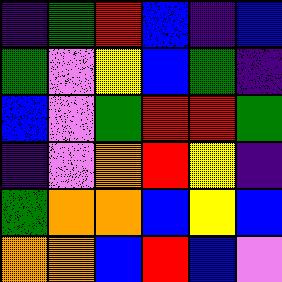[["indigo", "green", "red", "blue", "indigo", "blue"], ["green", "violet", "yellow", "blue", "green", "indigo"], ["blue", "violet", "green", "red", "red", "green"], ["indigo", "violet", "orange", "red", "yellow", "indigo"], ["green", "orange", "orange", "blue", "yellow", "blue"], ["orange", "orange", "blue", "red", "blue", "violet"]]